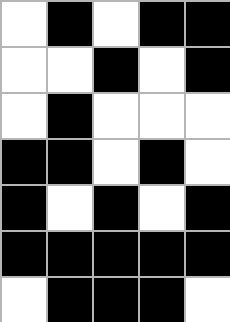[["white", "black", "white", "black", "black"], ["white", "white", "black", "white", "black"], ["white", "black", "white", "white", "white"], ["black", "black", "white", "black", "white"], ["black", "white", "black", "white", "black"], ["black", "black", "black", "black", "black"], ["white", "black", "black", "black", "white"]]